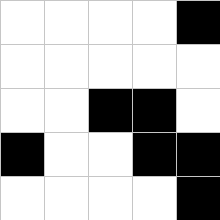[["white", "white", "white", "white", "black"], ["white", "white", "white", "white", "white"], ["white", "white", "black", "black", "white"], ["black", "white", "white", "black", "black"], ["white", "white", "white", "white", "black"]]